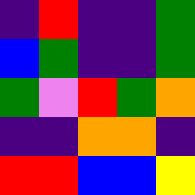[["indigo", "red", "indigo", "indigo", "green"], ["blue", "green", "indigo", "indigo", "green"], ["green", "violet", "red", "green", "orange"], ["indigo", "indigo", "orange", "orange", "indigo"], ["red", "red", "blue", "blue", "yellow"]]